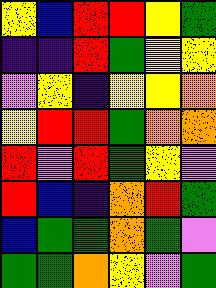[["yellow", "blue", "red", "red", "yellow", "green"], ["indigo", "indigo", "red", "green", "yellow", "yellow"], ["violet", "yellow", "indigo", "yellow", "yellow", "orange"], ["yellow", "red", "red", "green", "orange", "orange"], ["red", "violet", "red", "green", "yellow", "violet"], ["red", "blue", "indigo", "orange", "red", "green"], ["blue", "green", "green", "orange", "green", "violet"], ["green", "green", "orange", "yellow", "violet", "green"]]